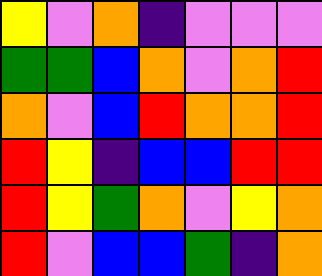[["yellow", "violet", "orange", "indigo", "violet", "violet", "violet"], ["green", "green", "blue", "orange", "violet", "orange", "red"], ["orange", "violet", "blue", "red", "orange", "orange", "red"], ["red", "yellow", "indigo", "blue", "blue", "red", "red"], ["red", "yellow", "green", "orange", "violet", "yellow", "orange"], ["red", "violet", "blue", "blue", "green", "indigo", "orange"]]